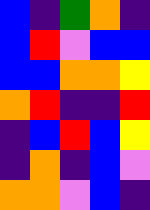[["blue", "indigo", "green", "orange", "indigo"], ["blue", "red", "violet", "blue", "blue"], ["blue", "blue", "orange", "orange", "yellow"], ["orange", "red", "indigo", "indigo", "red"], ["indigo", "blue", "red", "blue", "yellow"], ["indigo", "orange", "indigo", "blue", "violet"], ["orange", "orange", "violet", "blue", "indigo"]]